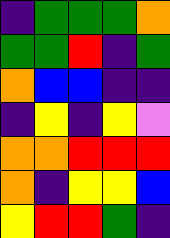[["indigo", "green", "green", "green", "orange"], ["green", "green", "red", "indigo", "green"], ["orange", "blue", "blue", "indigo", "indigo"], ["indigo", "yellow", "indigo", "yellow", "violet"], ["orange", "orange", "red", "red", "red"], ["orange", "indigo", "yellow", "yellow", "blue"], ["yellow", "red", "red", "green", "indigo"]]